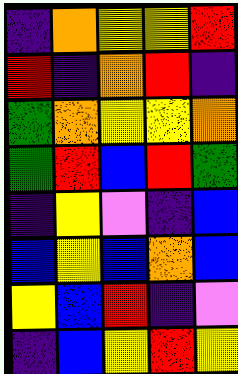[["indigo", "orange", "yellow", "yellow", "red"], ["red", "indigo", "orange", "red", "indigo"], ["green", "orange", "yellow", "yellow", "orange"], ["green", "red", "blue", "red", "green"], ["indigo", "yellow", "violet", "indigo", "blue"], ["blue", "yellow", "blue", "orange", "blue"], ["yellow", "blue", "red", "indigo", "violet"], ["indigo", "blue", "yellow", "red", "yellow"]]